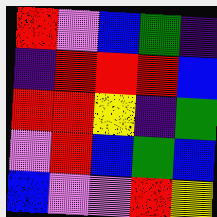[["red", "violet", "blue", "green", "indigo"], ["indigo", "red", "red", "red", "blue"], ["red", "red", "yellow", "indigo", "green"], ["violet", "red", "blue", "green", "blue"], ["blue", "violet", "violet", "red", "yellow"]]